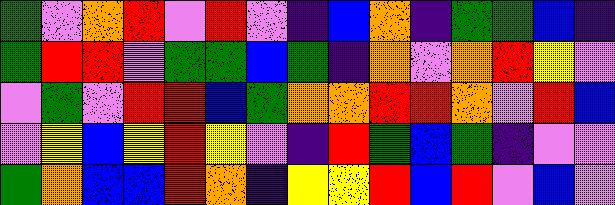[["green", "violet", "orange", "red", "violet", "red", "violet", "indigo", "blue", "orange", "indigo", "green", "green", "blue", "indigo"], ["green", "red", "red", "violet", "green", "green", "blue", "green", "indigo", "orange", "violet", "orange", "red", "yellow", "violet"], ["violet", "green", "violet", "red", "red", "blue", "green", "orange", "orange", "red", "red", "orange", "violet", "red", "blue"], ["violet", "yellow", "blue", "yellow", "red", "yellow", "violet", "indigo", "red", "green", "blue", "green", "indigo", "violet", "violet"], ["green", "orange", "blue", "blue", "red", "orange", "indigo", "yellow", "yellow", "red", "blue", "red", "violet", "blue", "violet"]]